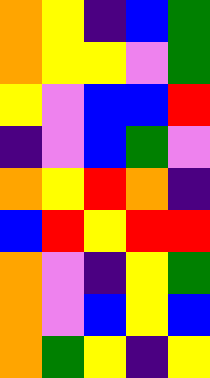[["orange", "yellow", "indigo", "blue", "green"], ["orange", "yellow", "yellow", "violet", "green"], ["yellow", "violet", "blue", "blue", "red"], ["indigo", "violet", "blue", "green", "violet"], ["orange", "yellow", "red", "orange", "indigo"], ["blue", "red", "yellow", "red", "red"], ["orange", "violet", "indigo", "yellow", "green"], ["orange", "violet", "blue", "yellow", "blue"], ["orange", "green", "yellow", "indigo", "yellow"]]